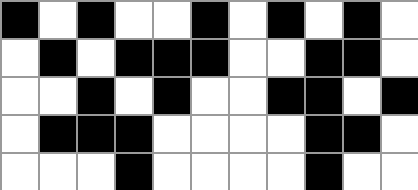[["black", "white", "black", "white", "white", "black", "white", "black", "white", "black", "white"], ["white", "black", "white", "black", "black", "black", "white", "white", "black", "black", "white"], ["white", "white", "black", "white", "black", "white", "white", "black", "black", "white", "black"], ["white", "black", "black", "black", "white", "white", "white", "white", "black", "black", "white"], ["white", "white", "white", "black", "white", "white", "white", "white", "black", "white", "white"]]